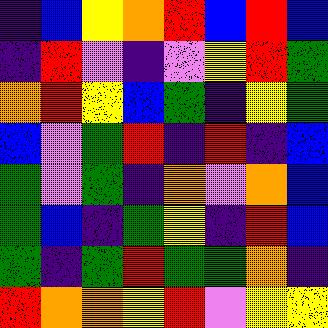[["indigo", "blue", "yellow", "orange", "red", "blue", "red", "blue"], ["indigo", "red", "violet", "indigo", "violet", "yellow", "red", "green"], ["orange", "red", "yellow", "blue", "green", "indigo", "yellow", "green"], ["blue", "violet", "green", "red", "indigo", "red", "indigo", "blue"], ["green", "violet", "green", "indigo", "orange", "violet", "orange", "blue"], ["green", "blue", "indigo", "green", "yellow", "indigo", "red", "blue"], ["green", "indigo", "green", "red", "green", "green", "orange", "indigo"], ["red", "orange", "orange", "yellow", "red", "violet", "yellow", "yellow"]]